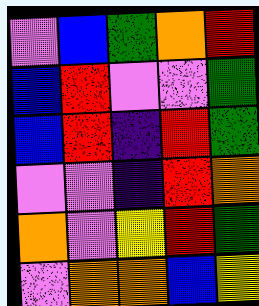[["violet", "blue", "green", "orange", "red"], ["blue", "red", "violet", "violet", "green"], ["blue", "red", "indigo", "red", "green"], ["violet", "violet", "indigo", "red", "orange"], ["orange", "violet", "yellow", "red", "green"], ["violet", "orange", "orange", "blue", "yellow"]]